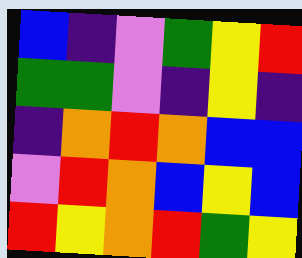[["blue", "indigo", "violet", "green", "yellow", "red"], ["green", "green", "violet", "indigo", "yellow", "indigo"], ["indigo", "orange", "red", "orange", "blue", "blue"], ["violet", "red", "orange", "blue", "yellow", "blue"], ["red", "yellow", "orange", "red", "green", "yellow"]]